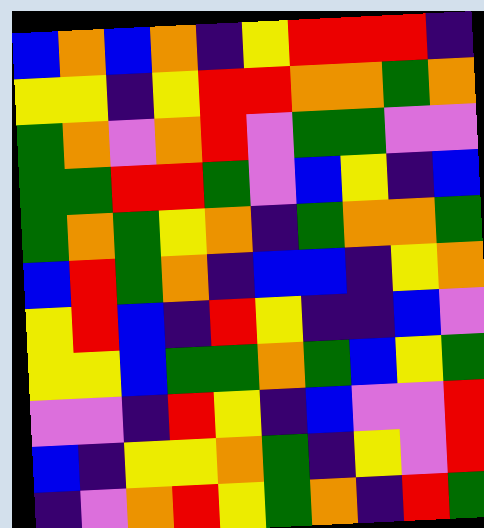[["blue", "orange", "blue", "orange", "indigo", "yellow", "red", "red", "red", "indigo"], ["yellow", "yellow", "indigo", "yellow", "red", "red", "orange", "orange", "green", "orange"], ["green", "orange", "violet", "orange", "red", "violet", "green", "green", "violet", "violet"], ["green", "green", "red", "red", "green", "violet", "blue", "yellow", "indigo", "blue"], ["green", "orange", "green", "yellow", "orange", "indigo", "green", "orange", "orange", "green"], ["blue", "red", "green", "orange", "indigo", "blue", "blue", "indigo", "yellow", "orange"], ["yellow", "red", "blue", "indigo", "red", "yellow", "indigo", "indigo", "blue", "violet"], ["yellow", "yellow", "blue", "green", "green", "orange", "green", "blue", "yellow", "green"], ["violet", "violet", "indigo", "red", "yellow", "indigo", "blue", "violet", "violet", "red"], ["blue", "indigo", "yellow", "yellow", "orange", "green", "indigo", "yellow", "violet", "red"], ["indigo", "violet", "orange", "red", "yellow", "green", "orange", "indigo", "red", "green"]]